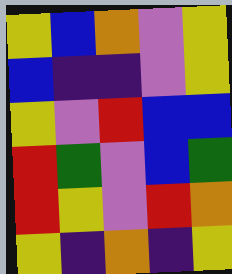[["yellow", "blue", "orange", "violet", "yellow"], ["blue", "indigo", "indigo", "violet", "yellow"], ["yellow", "violet", "red", "blue", "blue"], ["red", "green", "violet", "blue", "green"], ["red", "yellow", "violet", "red", "orange"], ["yellow", "indigo", "orange", "indigo", "yellow"]]